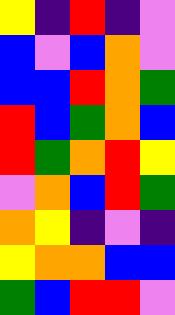[["yellow", "indigo", "red", "indigo", "violet"], ["blue", "violet", "blue", "orange", "violet"], ["blue", "blue", "red", "orange", "green"], ["red", "blue", "green", "orange", "blue"], ["red", "green", "orange", "red", "yellow"], ["violet", "orange", "blue", "red", "green"], ["orange", "yellow", "indigo", "violet", "indigo"], ["yellow", "orange", "orange", "blue", "blue"], ["green", "blue", "red", "red", "violet"]]